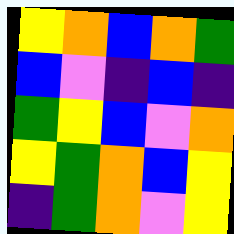[["yellow", "orange", "blue", "orange", "green"], ["blue", "violet", "indigo", "blue", "indigo"], ["green", "yellow", "blue", "violet", "orange"], ["yellow", "green", "orange", "blue", "yellow"], ["indigo", "green", "orange", "violet", "yellow"]]